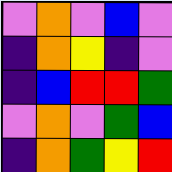[["violet", "orange", "violet", "blue", "violet"], ["indigo", "orange", "yellow", "indigo", "violet"], ["indigo", "blue", "red", "red", "green"], ["violet", "orange", "violet", "green", "blue"], ["indigo", "orange", "green", "yellow", "red"]]